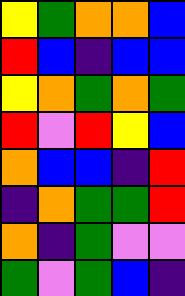[["yellow", "green", "orange", "orange", "blue"], ["red", "blue", "indigo", "blue", "blue"], ["yellow", "orange", "green", "orange", "green"], ["red", "violet", "red", "yellow", "blue"], ["orange", "blue", "blue", "indigo", "red"], ["indigo", "orange", "green", "green", "red"], ["orange", "indigo", "green", "violet", "violet"], ["green", "violet", "green", "blue", "indigo"]]